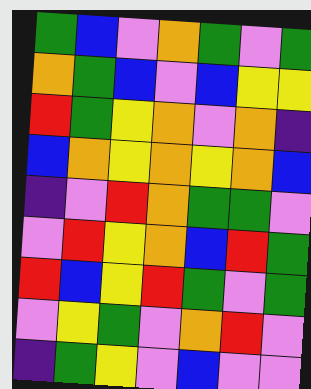[["green", "blue", "violet", "orange", "green", "violet", "green"], ["orange", "green", "blue", "violet", "blue", "yellow", "yellow"], ["red", "green", "yellow", "orange", "violet", "orange", "indigo"], ["blue", "orange", "yellow", "orange", "yellow", "orange", "blue"], ["indigo", "violet", "red", "orange", "green", "green", "violet"], ["violet", "red", "yellow", "orange", "blue", "red", "green"], ["red", "blue", "yellow", "red", "green", "violet", "green"], ["violet", "yellow", "green", "violet", "orange", "red", "violet"], ["indigo", "green", "yellow", "violet", "blue", "violet", "violet"]]